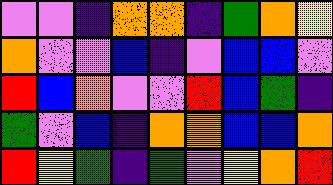[["violet", "violet", "indigo", "orange", "orange", "indigo", "green", "orange", "yellow"], ["orange", "violet", "violet", "blue", "indigo", "violet", "blue", "blue", "violet"], ["red", "blue", "orange", "violet", "violet", "red", "blue", "green", "indigo"], ["green", "violet", "blue", "indigo", "orange", "orange", "blue", "blue", "orange"], ["red", "yellow", "green", "indigo", "green", "violet", "yellow", "orange", "red"]]